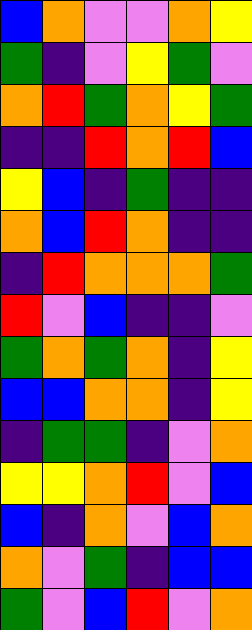[["blue", "orange", "violet", "violet", "orange", "yellow"], ["green", "indigo", "violet", "yellow", "green", "violet"], ["orange", "red", "green", "orange", "yellow", "green"], ["indigo", "indigo", "red", "orange", "red", "blue"], ["yellow", "blue", "indigo", "green", "indigo", "indigo"], ["orange", "blue", "red", "orange", "indigo", "indigo"], ["indigo", "red", "orange", "orange", "orange", "green"], ["red", "violet", "blue", "indigo", "indigo", "violet"], ["green", "orange", "green", "orange", "indigo", "yellow"], ["blue", "blue", "orange", "orange", "indigo", "yellow"], ["indigo", "green", "green", "indigo", "violet", "orange"], ["yellow", "yellow", "orange", "red", "violet", "blue"], ["blue", "indigo", "orange", "violet", "blue", "orange"], ["orange", "violet", "green", "indigo", "blue", "blue"], ["green", "violet", "blue", "red", "violet", "orange"]]